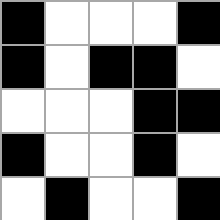[["black", "white", "white", "white", "black"], ["black", "white", "black", "black", "white"], ["white", "white", "white", "black", "black"], ["black", "white", "white", "black", "white"], ["white", "black", "white", "white", "black"]]